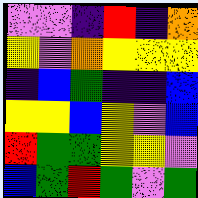[["violet", "violet", "indigo", "red", "indigo", "orange"], ["yellow", "violet", "orange", "yellow", "yellow", "yellow"], ["indigo", "blue", "green", "indigo", "indigo", "blue"], ["yellow", "yellow", "blue", "yellow", "violet", "blue"], ["red", "green", "green", "yellow", "yellow", "violet"], ["blue", "green", "red", "green", "violet", "green"]]